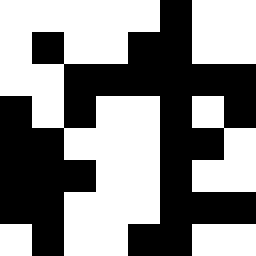[["white", "white", "white", "white", "white", "black", "white", "white"], ["white", "black", "white", "white", "black", "black", "white", "white"], ["white", "white", "black", "black", "black", "black", "black", "black"], ["black", "white", "black", "white", "white", "black", "white", "black"], ["black", "black", "white", "white", "white", "black", "black", "white"], ["black", "black", "black", "white", "white", "black", "white", "white"], ["black", "black", "white", "white", "white", "black", "black", "black"], ["white", "black", "white", "white", "black", "black", "white", "white"]]